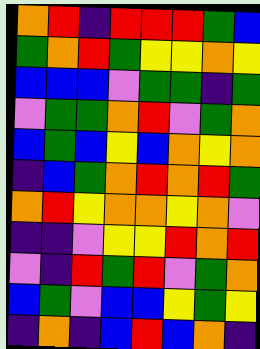[["orange", "red", "indigo", "red", "red", "red", "green", "blue"], ["green", "orange", "red", "green", "yellow", "yellow", "orange", "yellow"], ["blue", "blue", "blue", "violet", "green", "green", "indigo", "green"], ["violet", "green", "green", "orange", "red", "violet", "green", "orange"], ["blue", "green", "blue", "yellow", "blue", "orange", "yellow", "orange"], ["indigo", "blue", "green", "orange", "red", "orange", "red", "green"], ["orange", "red", "yellow", "orange", "orange", "yellow", "orange", "violet"], ["indigo", "indigo", "violet", "yellow", "yellow", "red", "orange", "red"], ["violet", "indigo", "red", "green", "red", "violet", "green", "orange"], ["blue", "green", "violet", "blue", "blue", "yellow", "green", "yellow"], ["indigo", "orange", "indigo", "blue", "red", "blue", "orange", "indigo"]]